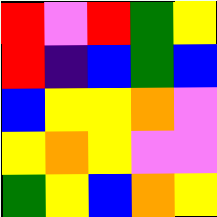[["red", "violet", "red", "green", "yellow"], ["red", "indigo", "blue", "green", "blue"], ["blue", "yellow", "yellow", "orange", "violet"], ["yellow", "orange", "yellow", "violet", "violet"], ["green", "yellow", "blue", "orange", "yellow"]]